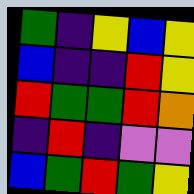[["green", "indigo", "yellow", "blue", "yellow"], ["blue", "indigo", "indigo", "red", "yellow"], ["red", "green", "green", "red", "orange"], ["indigo", "red", "indigo", "violet", "violet"], ["blue", "green", "red", "green", "yellow"]]